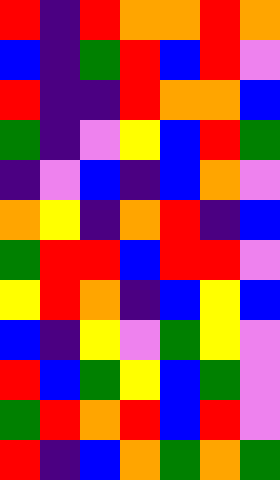[["red", "indigo", "red", "orange", "orange", "red", "orange"], ["blue", "indigo", "green", "red", "blue", "red", "violet"], ["red", "indigo", "indigo", "red", "orange", "orange", "blue"], ["green", "indigo", "violet", "yellow", "blue", "red", "green"], ["indigo", "violet", "blue", "indigo", "blue", "orange", "violet"], ["orange", "yellow", "indigo", "orange", "red", "indigo", "blue"], ["green", "red", "red", "blue", "red", "red", "violet"], ["yellow", "red", "orange", "indigo", "blue", "yellow", "blue"], ["blue", "indigo", "yellow", "violet", "green", "yellow", "violet"], ["red", "blue", "green", "yellow", "blue", "green", "violet"], ["green", "red", "orange", "red", "blue", "red", "violet"], ["red", "indigo", "blue", "orange", "green", "orange", "green"]]